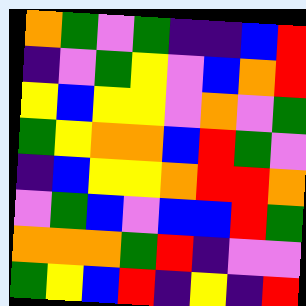[["orange", "green", "violet", "green", "indigo", "indigo", "blue", "red"], ["indigo", "violet", "green", "yellow", "violet", "blue", "orange", "red"], ["yellow", "blue", "yellow", "yellow", "violet", "orange", "violet", "green"], ["green", "yellow", "orange", "orange", "blue", "red", "green", "violet"], ["indigo", "blue", "yellow", "yellow", "orange", "red", "red", "orange"], ["violet", "green", "blue", "violet", "blue", "blue", "red", "green"], ["orange", "orange", "orange", "green", "red", "indigo", "violet", "violet"], ["green", "yellow", "blue", "red", "indigo", "yellow", "indigo", "red"]]